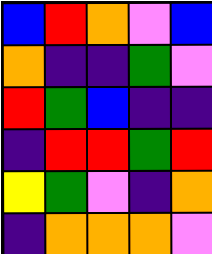[["blue", "red", "orange", "violet", "blue"], ["orange", "indigo", "indigo", "green", "violet"], ["red", "green", "blue", "indigo", "indigo"], ["indigo", "red", "red", "green", "red"], ["yellow", "green", "violet", "indigo", "orange"], ["indigo", "orange", "orange", "orange", "violet"]]